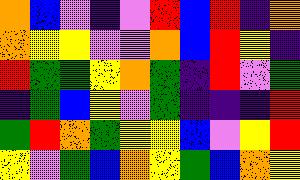[["orange", "blue", "violet", "indigo", "violet", "red", "blue", "red", "indigo", "orange"], ["orange", "yellow", "yellow", "violet", "violet", "orange", "blue", "red", "yellow", "indigo"], ["red", "green", "green", "yellow", "orange", "green", "indigo", "red", "violet", "green"], ["indigo", "green", "blue", "yellow", "violet", "green", "indigo", "indigo", "indigo", "red"], ["green", "red", "orange", "green", "yellow", "yellow", "blue", "violet", "yellow", "red"], ["yellow", "violet", "green", "blue", "orange", "yellow", "green", "blue", "orange", "yellow"]]